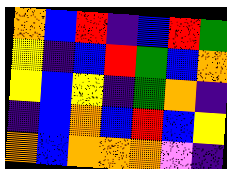[["orange", "blue", "red", "indigo", "blue", "red", "green"], ["yellow", "indigo", "blue", "red", "green", "blue", "orange"], ["yellow", "blue", "yellow", "indigo", "green", "orange", "indigo"], ["indigo", "blue", "orange", "blue", "red", "blue", "yellow"], ["orange", "blue", "orange", "orange", "orange", "violet", "indigo"]]